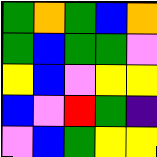[["green", "orange", "green", "blue", "orange"], ["green", "blue", "green", "green", "violet"], ["yellow", "blue", "violet", "yellow", "yellow"], ["blue", "violet", "red", "green", "indigo"], ["violet", "blue", "green", "yellow", "yellow"]]